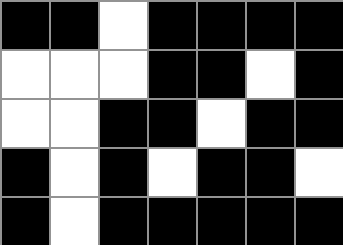[["black", "black", "white", "black", "black", "black", "black"], ["white", "white", "white", "black", "black", "white", "black"], ["white", "white", "black", "black", "white", "black", "black"], ["black", "white", "black", "white", "black", "black", "white"], ["black", "white", "black", "black", "black", "black", "black"]]